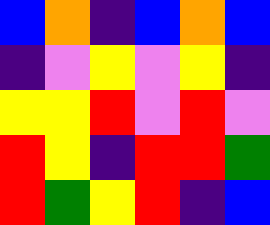[["blue", "orange", "indigo", "blue", "orange", "blue"], ["indigo", "violet", "yellow", "violet", "yellow", "indigo"], ["yellow", "yellow", "red", "violet", "red", "violet"], ["red", "yellow", "indigo", "red", "red", "green"], ["red", "green", "yellow", "red", "indigo", "blue"]]